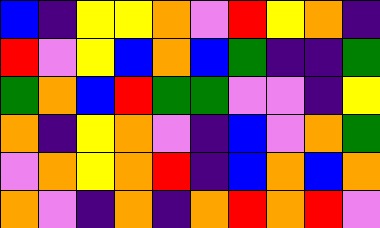[["blue", "indigo", "yellow", "yellow", "orange", "violet", "red", "yellow", "orange", "indigo"], ["red", "violet", "yellow", "blue", "orange", "blue", "green", "indigo", "indigo", "green"], ["green", "orange", "blue", "red", "green", "green", "violet", "violet", "indigo", "yellow"], ["orange", "indigo", "yellow", "orange", "violet", "indigo", "blue", "violet", "orange", "green"], ["violet", "orange", "yellow", "orange", "red", "indigo", "blue", "orange", "blue", "orange"], ["orange", "violet", "indigo", "orange", "indigo", "orange", "red", "orange", "red", "violet"]]